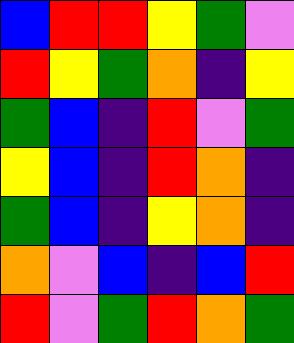[["blue", "red", "red", "yellow", "green", "violet"], ["red", "yellow", "green", "orange", "indigo", "yellow"], ["green", "blue", "indigo", "red", "violet", "green"], ["yellow", "blue", "indigo", "red", "orange", "indigo"], ["green", "blue", "indigo", "yellow", "orange", "indigo"], ["orange", "violet", "blue", "indigo", "blue", "red"], ["red", "violet", "green", "red", "orange", "green"]]